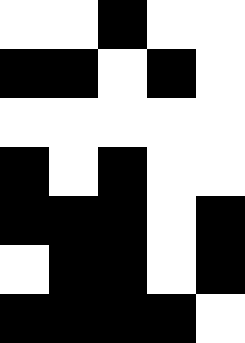[["white", "white", "black", "white", "white"], ["black", "black", "white", "black", "white"], ["white", "white", "white", "white", "white"], ["black", "white", "black", "white", "white"], ["black", "black", "black", "white", "black"], ["white", "black", "black", "white", "black"], ["black", "black", "black", "black", "white"]]